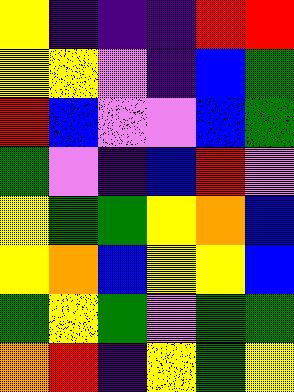[["yellow", "indigo", "indigo", "indigo", "red", "red"], ["yellow", "yellow", "violet", "indigo", "blue", "green"], ["red", "blue", "violet", "violet", "blue", "green"], ["green", "violet", "indigo", "blue", "red", "violet"], ["yellow", "green", "green", "yellow", "orange", "blue"], ["yellow", "orange", "blue", "yellow", "yellow", "blue"], ["green", "yellow", "green", "violet", "green", "green"], ["orange", "red", "indigo", "yellow", "green", "yellow"]]